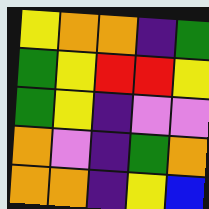[["yellow", "orange", "orange", "indigo", "green"], ["green", "yellow", "red", "red", "yellow"], ["green", "yellow", "indigo", "violet", "violet"], ["orange", "violet", "indigo", "green", "orange"], ["orange", "orange", "indigo", "yellow", "blue"]]